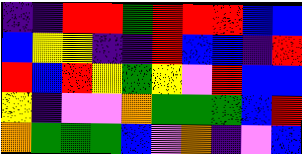[["indigo", "indigo", "red", "red", "green", "red", "red", "red", "blue", "blue"], ["blue", "yellow", "yellow", "indigo", "indigo", "red", "blue", "blue", "indigo", "red"], ["red", "blue", "red", "yellow", "green", "yellow", "violet", "red", "blue", "blue"], ["yellow", "indigo", "violet", "violet", "orange", "green", "green", "green", "blue", "red"], ["orange", "green", "green", "green", "blue", "violet", "orange", "indigo", "violet", "blue"]]